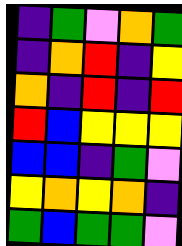[["indigo", "green", "violet", "orange", "green"], ["indigo", "orange", "red", "indigo", "yellow"], ["orange", "indigo", "red", "indigo", "red"], ["red", "blue", "yellow", "yellow", "yellow"], ["blue", "blue", "indigo", "green", "violet"], ["yellow", "orange", "yellow", "orange", "indigo"], ["green", "blue", "green", "green", "violet"]]